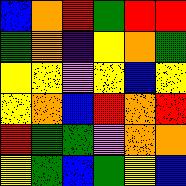[["blue", "orange", "red", "green", "red", "red"], ["green", "orange", "indigo", "yellow", "orange", "green"], ["yellow", "yellow", "violet", "yellow", "blue", "yellow"], ["yellow", "orange", "blue", "red", "orange", "red"], ["red", "green", "green", "violet", "orange", "orange"], ["yellow", "green", "blue", "green", "yellow", "blue"]]